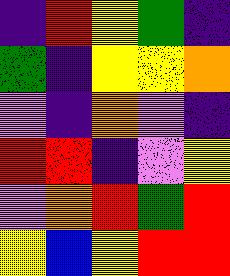[["indigo", "red", "yellow", "green", "indigo"], ["green", "indigo", "yellow", "yellow", "orange"], ["violet", "indigo", "orange", "violet", "indigo"], ["red", "red", "indigo", "violet", "yellow"], ["violet", "orange", "red", "green", "red"], ["yellow", "blue", "yellow", "red", "red"]]